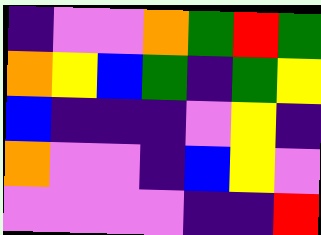[["indigo", "violet", "violet", "orange", "green", "red", "green"], ["orange", "yellow", "blue", "green", "indigo", "green", "yellow"], ["blue", "indigo", "indigo", "indigo", "violet", "yellow", "indigo"], ["orange", "violet", "violet", "indigo", "blue", "yellow", "violet"], ["violet", "violet", "violet", "violet", "indigo", "indigo", "red"]]